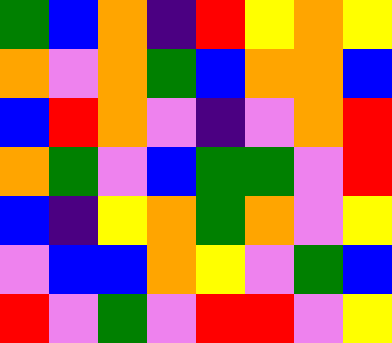[["green", "blue", "orange", "indigo", "red", "yellow", "orange", "yellow"], ["orange", "violet", "orange", "green", "blue", "orange", "orange", "blue"], ["blue", "red", "orange", "violet", "indigo", "violet", "orange", "red"], ["orange", "green", "violet", "blue", "green", "green", "violet", "red"], ["blue", "indigo", "yellow", "orange", "green", "orange", "violet", "yellow"], ["violet", "blue", "blue", "orange", "yellow", "violet", "green", "blue"], ["red", "violet", "green", "violet", "red", "red", "violet", "yellow"]]